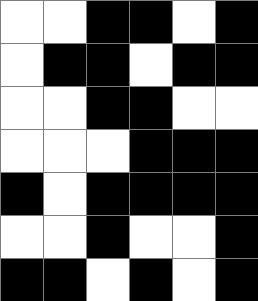[["white", "white", "black", "black", "white", "black"], ["white", "black", "black", "white", "black", "black"], ["white", "white", "black", "black", "white", "white"], ["white", "white", "white", "black", "black", "black"], ["black", "white", "black", "black", "black", "black"], ["white", "white", "black", "white", "white", "black"], ["black", "black", "white", "black", "white", "black"]]